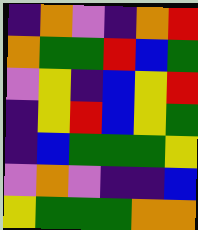[["indigo", "orange", "violet", "indigo", "orange", "red"], ["orange", "green", "green", "red", "blue", "green"], ["violet", "yellow", "indigo", "blue", "yellow", "red"], ["indigo", "yellow", "red", "blue", "yellow", "green"], ["indigo", "blue", "green", "green", "green", "yellow"], ["violet", "orange", "violet", "indigo", "indigo", "blue"], ["yellow", "green", "green", "green", "orange", "orange"]]